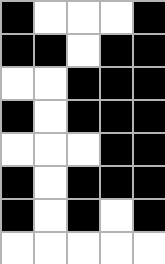[["black", "white", "white", "white", "black"], ["black", "black", "white", "black", "black"], ["white", "white", "black", "black", "black"], ["black", "white", "black", "black", "black"], ["white", "white", "white", "black", "black"], ["black", "white", "black", "black", "black"], ["black", "white", "black", "white", "black"], ["white", "white", "white", "white", "white"]]